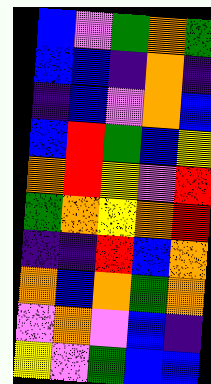[["blue", "violet", "green", "orange", "green"], ["blue", "blue", "indigo", "orange", "indigo"], ["indigo", "blue", "violet", "orange", "blue"], ["blue", "red", "green", "blue", "yellow"], ["orange", "red", "yellow", "violet", "red"], ["green", "orange", "yellow", "orange", "red"], ["indigo", "indigo", "red", "blue", "orange"], ["orange", "blue", "orange", "green", "orange"], ["violet", "orange", "violet", "blue", "indigo"], ["yellow", "violet", "green", "blue", "blue"]]